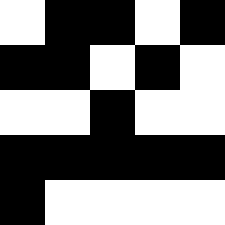[["white", "black", "black", "white", "black"], ["black", "black", "white", "black", "white"], ["white", "white", "black", "white", "white"], ["black", "black", "black", "black", "black"], ["black", "white", "white", "white", "white"]]